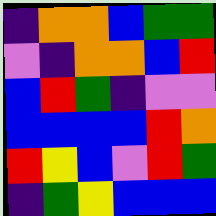[["indigo", "orange", "orange", "blue", "green", "green"], ["violet", "indigo", "orange", "orange", "blue", "red"], ["blue", "red", "green", "indigo", "violet", "violet"], ["blue", "blue", "blue", "blue", "red", "orange"], ["red", "yellow", "blue", "violet", "red", "green"], ["indigo", "green", "yellow", "blue", "blue", "blue"]]